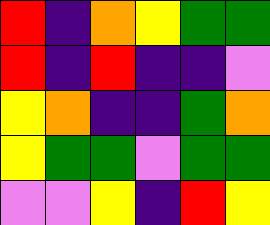[["red", "indigo", "orange", "yellow", "green", "green"], ["red", "indigo", "red", "indigo", "indigo", "violet"], ["yellow", "orange", "indigo", "indigo", "green", "orange"], ["yellow", "green", "green", "violet", "green", "green"], ["violet", "violet", "yellow", "indigo", "red", "yellow"]]